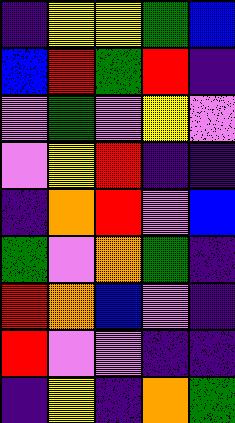[["indigo", "yellow", "yellow", "green", "blue"], ["blue", "red", "green", "red", "indigo"], ["violet", "green", "violet", "yellow", "violet"], ["violet", "yellow", "red", "indigo", "indigo"], ["indigo", "orange", "red", "violet", "blue"], ["green", "violet", "orange", "green", "indigo"], ["red", "orange", "blue", "violet", "indigo"], ["red", "violet", "violet", "indigo", "indigo"], ["indigo", "yellow", "indigo", "orange", "green"]]